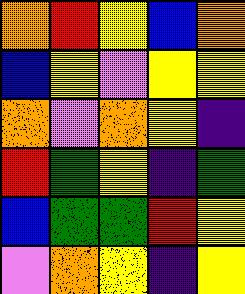[["orange", "red", "yellow", "blue", "orange"], ["blue", "yellow", "violet", "yellow", "yellow"], ["orange", "violet", "orange", "yellow", "indigo"], ["red", "green", "yellow", "indigo", "green"], ["blue", "green", "green", "red", "yellow"], ["violet", "orange", "yellow", "indigo", "yellow"]]